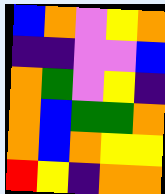[["blue", "orange", "violet", "yellow", "orange"], ["indigo", "indigo", "violet", "violet", "blue"], ["orange", "green", "violet", "yellow", "indigo"], ["orange", "blue", "green", "green", "orange"], ["orange", "blue", "orange", "yellow", "yellow"], ["red", "yellow", "indigo", "orange", "orange"]]